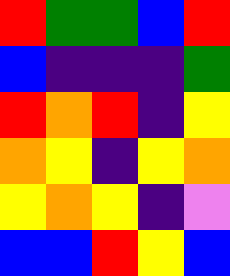[["red", "green", "green", "blue", "red"], ["blue", "indigo", "indigo", "indigo", "green"], ["red", "orange", "red", "indigo", "yellow"], ["orange", "yellow", "indigo", "yellow", "orange"], ["yellow", "orange", "yellow", "indigo", "violet"], ["blue", "blue", "red", "yellow", "blue"]]